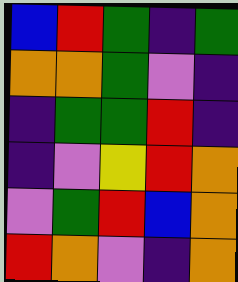[["blue", "red", "green", "indigo", "green"], ["orange", "orange", "green", "violet", "indigo"], ["indigo", "green", "green", "red", "indigo"], ["indigo", "violet", "yellow", "red", "orange"], ["violet", "green", "red", "blue", "orange"], ["red", "orange", "violet", "indigo", "orange"]]